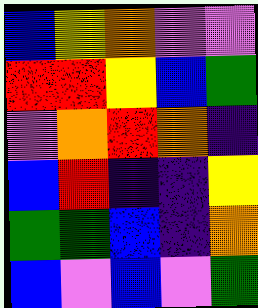[["blue", "yellow", "orange", "violet", "violet"], ["red", "red", "yellow", "blue", "green"], ["violet", "orange", "red", "orange", "indigo"], ["blue", "red", "indigo", "indigo", "yellow"], ["green", "green", "blue", "indigo", "orange"], ["blue", "violet", "blue", "violet", "green"]]